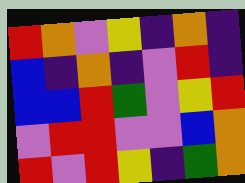[["red", "orange", "violet", "yellow", "indigo", "orange", "indigo"], ["blue", "indigo", "orange", "indigo", "violet", "red", "indigo"], ["blue", "blue", "red", "green", "violet", "yellow", "red"], ["violet", "red", "red", "violet", "violet", "blue", "orange"], ["red", "violet", "red", "yellow", "indigo", "green", "orange"]]